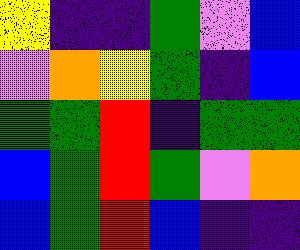[["yellow", "indigo", "indigo", "green", "violet", "blue"], ["violet", "orange", "yellow", "green", "indigo", "blue"], ["green", "green", "red", "indigo", "green", "green"], ["blue", "green", "red", "green", "violet", "orange"], ["blue", "green", "red", "blue", "indigo", "indigo"]]